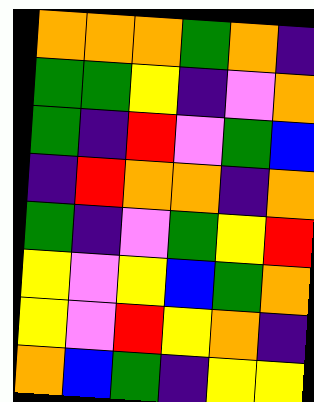[["orange", "orange", "orange", "green", "orange", "indigo"], ["green", "green", "yellow", "indigo", "violet", "orange"], ["green", "indigo", "red", "violet", "green", "blue"], ["indigo", "red", "orange", "orange", "indigo", "orange"], ["green", "indigo", "violet", "green", "yellow", "red"], ["yellow", "violet", "yellow", "blue", "green", "orange"], ["yellow", "violet", "red", "yellow", "orange", "indigo"], ["orange", "blue", "green", "indigo", "yellow", "yellow"]]